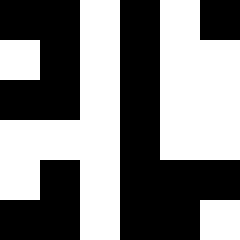[["black", "black", "white", "black", "white", "black"], ["white", "black", "white", "black", "white", "white"], ["black", "black", "white", "black", "white", "white"], ["white", "white", "white", "black", "white", "white"], ["white", "black", "white", "black", "black", "black"], ["black", "black", "white", "black", "black", "white"]]